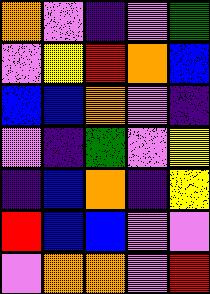[["orange", "violet", "indigo", "violet", "green"], ["violet", "yellow", "red", "orange", "blue"], ["blue", "blue", "orange", "violet", "indigo"], ["violet", "indigo", "green", "violet", "yellow"], ["indigo", "blue", "orange", "indigo", "yellow"], ["red", "blue", "blue", "violet", "violet"], ["violet", "orange", "orange", "violet", "red"]]